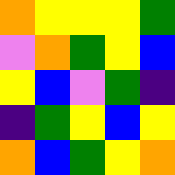[["orange", "yellow", "yellow", "yellow", "green"], ["violet", "orange", "green", "yellow", "blue"], ["yellow", "blue", "violet", "green", "indigo"], ["indigo", "green", "yellow", "blue", "yellow"], ["orange", "blue", "green", "yellow", "orange"]]